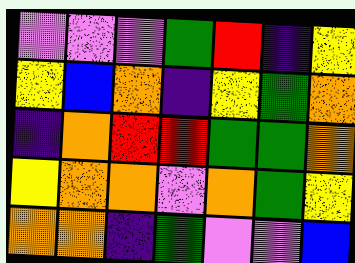[["violet", "violet", "violet", "green", "red", "indigo", "yellow"], ["yellow", "blue", "orange", "indigo", "yellow", "green", "orange"], ["indigo", "orange", "red", "red", "green", "green", "orange"], ["yellow", "orange", "orange", "violet", "orange", "green", "yellow"], ["orange", "orange", "indigo", "green", "violet", "violet", "blue"]]